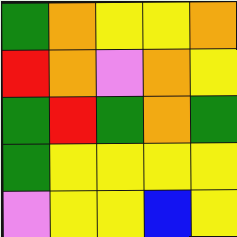[["green", "orange", "yellow", "yellow", "orange"], ["red", "orange", "violet", "orange", "yellow"], ["green", "red", "green", "orange", "green"], ["green", "yellow", "yellow", "yellow", "yellow"], ["violet", "yellow", "yellow", "blue", "yellow"]]